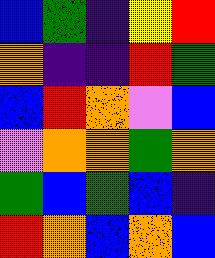[["blue", "green", "indigo", "yellow", "red"], ["orange", "indigo", "indigo", "red", "green"], ["blue", "red", "orange", "violet", "blue"], ["violet", "orange", "orange", "green", "orange"], ["green", "blue", "green", "blue", "indigo"], ["red", "orange", "blue", "orange", "blue"]]